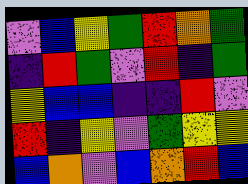[["violet", "blue", "yellow", "green", "red", "orange", "green"], ["indigo", "red", "green", "violet", "red", "indigo", "green"], ["yellow", "blue", "blue", "indigo", "indigo", "red", "violet"], ["red", "indigo", "yellow", "violet", "green", "yellow", "yellow"], ["blue", "orange", "violet", "blue", "orange", "red", "blue"]]